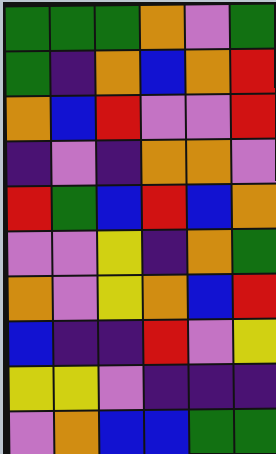[["green", "green", "green", "orange", "violet", "green"], ["green", "indigo", "orange", "blue", "orange", "red"], ["orange", "blue", "red", "violet", "violet", "red"], ["indigo", "violet", "indigo", "orange", "orange", "violet"], ["red", "green", "blue", "red", "blue", "orange"], ["violet", "violet", "yellow", "indigo", "orange", "green"], ["orange", "violet", "yellow", "orange", "blue", "red"], ["blue", "indigo", "indigo", "red", "violet", "yellow"], ["yellow", "yellow", "violet", "indigo", "indigo", "indigo"], ["violet", "orange", "blue", "blue", "green", "green"]]